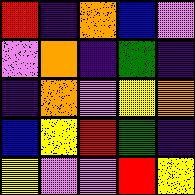[["red", "indigo", "orange", "blue", "violet"], ["violet", "orange", "indigo", "green", "indigo"], ["indigo", "orange", "violet", "yellow", "orange"], ["blue", "yellow", "red", "green", "indigo"], ["yellow", "violet", "violet", "red", "yellow"]]